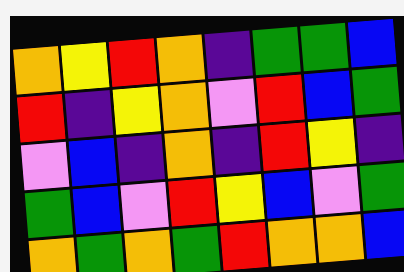[["orange", "yellow", "red", "orange", "indigo", "green", "green", "blue"], ["red", "indigo", "yellow", "orange", "violet", "red", "blue", "green"], ["violet", "blue", "indigo", "orange", "indigo", "red", "yellow", "indigo"], ["green", "blue", "violet", "red", "yellow", "blue", "violet", "green"], ["orange", "green", "orange", "green", "red", "orange", "orange", "blue"]]